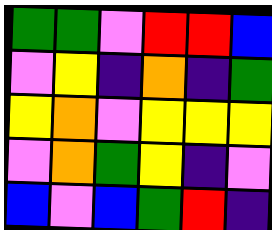[["green", "green", "violet", "red", "red", "blue"], ["violet", "yellow", "indigo", "orange", "indigo", "green"], ["yellow", "orange", "violet", "yellow", "yellow", "yellow"], ["violet", "orange", "green", "yellow", "indigo", "violet"], ["blue", "violet", "blue", "green", "red", "indigo"]]